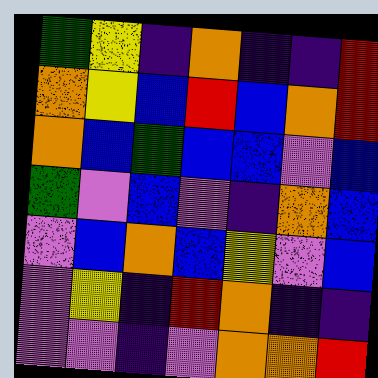[["green", "yellow", "indigo", "orange", "indigo", "indigo", "red"], ["orange", "yellow", "blue", "red", "blue", "orange", "red"], ["orange", "blue", "green", "blue", "blue", "violet", "blue"], ["green", "violet", "blue", "violet", "indigo", "orange", "blue"], ["violet", "blue", "orange", "blue", "yellow", "violet", "blue"], ["violet", "yellow", "indigo", "red", "orange", "indigo", "indigo"], ["violet", "violet", "indigo", "violet", "orange", "orange", "red"]]